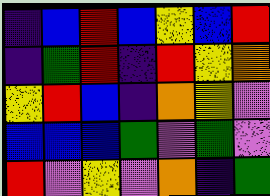[["indigo", "blue", "red", "blue", "yellow", "blue", "red"], ["indigo", "green", "red", "indigo", "red", "yellow", "orange"], ["yellow", "red", "blue", "indigo", "orange", "yellow", "violet"], ["blue", "blue", "blue", "green", "violet", "green", "violet"], ["red", "violet", "yellow", "violet", "orange", "indigo", "green"]]